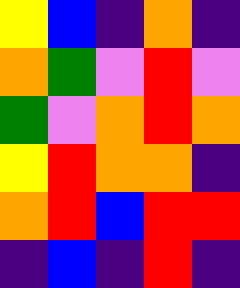[["yellow", "blue", "indigo", "orange", "indigo"], ["orange", "green", "violet", "red", "violet"], ["green", "violet", "orange", "red", "orange"], ["yellow", "red", "orange", "orange", "indigo"], ["orange", "red", "blue", "red", "red"], ["indigo", "blue", "indigo", "red", "indigo"]]